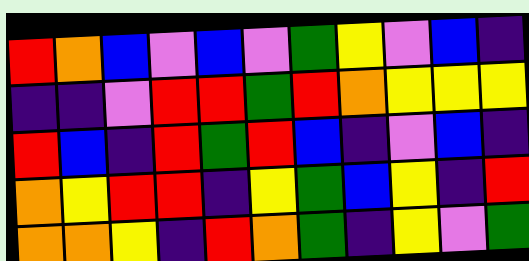[["red", "orange", "blue", "violet", "blue", "violet", "green", "yellow", "violet", "blue", "indigo"], ["indigo", "indigo", "violet", "red", "red", "green", "red", "orange", "yellow", "yellow", "yellow"], ["red", "blue", "indigo", "red", "green", "red", "blue", "indigo", "violet", "blue", "indigo"], ["orange", "yellow", "red", "red", "indigo", "yellow", "green", "blue", "yellow", "indigo", "red"], ["orange", "orange", "yellow", "indigo", "red", "orange", "green", "indigo", "yellow", "violet", "green"]]